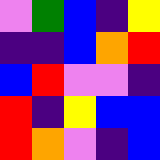[["violet", "green", "blue", "indigo", "yellow"], ["indigo", "indigo", "blue", "orange", "red"], ["blue", "red", "violet", "violet", "indigo"], ["red", "indigo", "yellow", "blue", "blue"], ["red", "orange", "violet", "indigo", "blue"]]